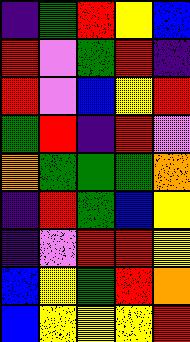[["indigo", "green", "red", "yellow", "blue"], ["red", "violet", "green", "red", "indigo"], ["red", "violet", "blue", "yellow", "red"], ["green", "red", "indigo", "red", "violet"], ["orange", "green", "green", "green", "orange"], ["indigo", "red", "green", "blue", "yellow"], ["indigo", "violet", "red", "red", "yellow"], ["blue", "yellow", "green", "red", "orange"], ["blue", "yellow", "yellow", "yellow", "red"]]